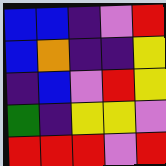[["blue", "blue", "indigo", "violet", "red"], ["blue", "orange", "indigo", "indigo", "yellow"], ["indigo", "blue", "violet", "red", "yellow"], ["green", "indigo", "yellow", "yellow", "violet"], ["red", "red", "red", "violet", "red"]]